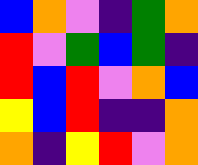[["blue", "orange", "violet", "indigo", "green", "orange"], ["red", "violet", "green", "blue", "green", "indigo"], ["red", "blue", "red", "violet", "orange", "blue"], ["yellow", "blue", "red", "indigo", "indigo", "orange"], ["orange", "indigo", "yellow", "red", "violet", "orange"]]